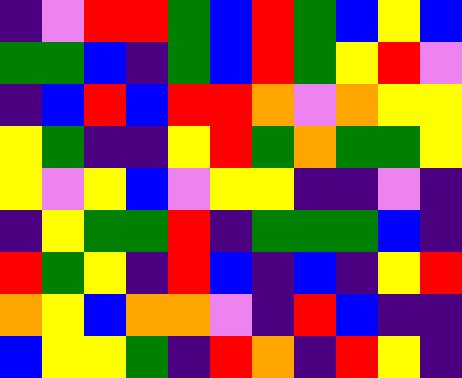[["indigo", "violet", "red", "red", "green", "blue", "red", "green", "blue", "yellow", "blue"], ["green", "green", "blue", "indigo", "green", "blue", "red", "green", "yellow", "red", "violet"], ["indigo", "blue", "red", "blue", "red", "red", "orange", "violet", "orange", "yellow", "yellow"], ["yellow", "green", "indigo", "indigo", "yellow", "red", "green", "orange", "green", "green", "yellow"], ["yellow", "violet", "yellow", "blue", "violet", "yellow", "yellow", "indigo", "indigo", "violet", "indigo"], ["indigo", "yellow", "green", "green", "red", "indigo", "green", "green", "green", "blue", "indigo"], ["red", "green", "yellow", "indigo", "red", "blue", "indigo", "blue", "indigo", "yellow", "red"], ["orange", "yellow", "blue", "orange", "orange", "violet", "indigo", "red", "blue", "indigo", "indigo"], ["blue", "yellow", "yellow", "green", "indigo", "red", "orange", "indigo", "red", "yellow", "indigo"]]